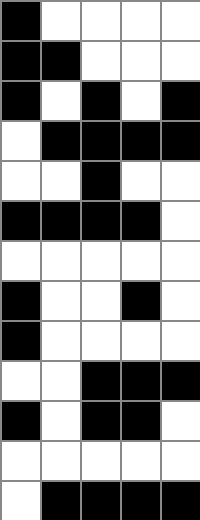[["black", "white", "white", "white", "white"], ["black", "black", "white", "white", "white"], ["black", "white", "black", "white", "black"], ["white", "black", "black", "black", "black"], ["white", "white", "black", "white", "white"], ["black", "black", "black", "black", "white"], ["white", "white", "white", "white", "white"], ["black", "white", "white", "black", "white"], ["black", "white", "white", "white", "white"], ["white", "white", "black", "black", "black"], ["black", "white", "black", "black", "white"], ["white", "white", "white", "white", "white"], ["white", "black", "black", "black", "black"]]